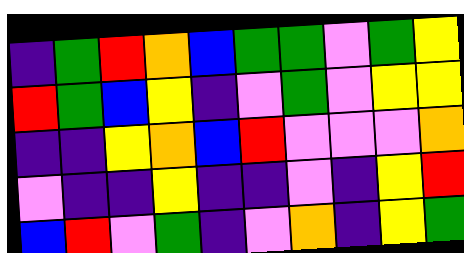[["indigo", "green", "red", "orange", "blue", "green", "green", "violet", "green", "yellow"], ["red", "green", "blue", "yellow", "indigo", "violet", "green", "violet", "yellow", "yellow"], ["indigo", "indigo", "yellow", "orange", "blue", "red", "violet", "violet", "violet", "orange"], ["violet", "indigo", "indigo", "yellow", "indigo", "indigo", "violet", "indigo", "yellow", "red"], ["blue", "red", "violet", "green", "indigo", "violet", "orange", "indigo", "yellow", "green"]]